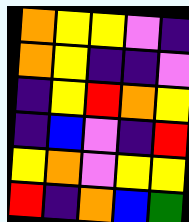[["orange", "yellow", "yellow", "violet", "indigo"], ["orange", "yellow", "indigo", "indigo", "violet"], ["indigo", "yellow", "red", "orange", "yellow"], ["indigo", "blue", "violet", "indigo", "red"], ["yellow", "orange", "violet", "yellow", "yellow"], ["red", "indigo", "orange", "blue", "green"]]